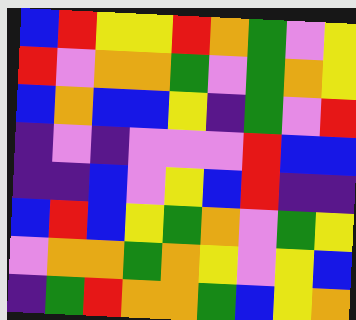[["blue", "red", "yellow", "yellow", "red", "orange", "green", "violet", "yellow"], ["red", "violet", "orange", "orange", "green", "violet", "green", "orange", "yellow"], ["blue", "orange", "blue", "blue", "yellow", "indigo", "green", "violet", "red"], ["indigo", "violet", "indigo", "violet", "violet", "violet", "red", "blue", "blue"], ["indigo", "indigo", "blue", "violet", "yellow", "blue", "red", "indigo", "indigo"], ["blue", "red", "blue", "yellow", "green", "orange", "violet", "green", "yellow"], ["violet", "orange", "orange", "green", "orange", "yellow", "violet", "yellow", "blue"], ["indigo", "green", "red", "orange", "orange", "green", "blue", "yellow", "orange"]]